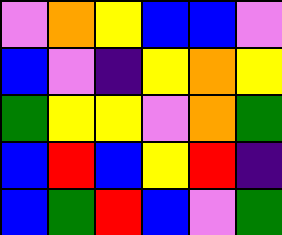[["violet", "orange", "yellow", "blue", "blue", "violet"], ["blue", "violet", "indigo", "yellow", "orange", "yellow"], ["green", "yellow", "yellow", "violet", "orange", "green"], ["blue", "red", "blue", "yellow", "red", "indigo"], ["blue", "green", "red", "blue", "violet", "green"]]